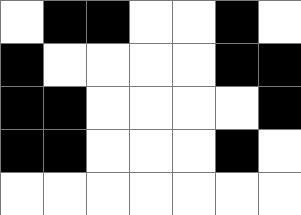[["white", "black", "black", "white", "white", "black", "white"], ["black", "white", "white", "white", "white", "black", "black"], ["black", "black", "white", "white", "white", "white", "black"], ["black", "black", "white", "white", "white", "black", "white"], ["white", "white", "white", "white", "white", "white", "white"]]